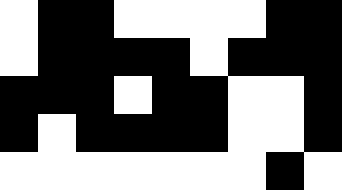[["white", "black", "black", "white", "white", "white", "white", "black", "black"], ["white", "black", "black", "black", "black", "white", "black", "black", "black"], ["black", "black", "black", "white", "black", "black", "white", "white", "black"], ["black", "white", "black", "black", "black", "black", "white", "white", "black"], ["white", "white", "white", "white", "white", "white", "white", "black", "white"]]